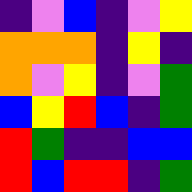[["indigo", "violet", "blue", "indigo", "violet", "yellow"], ["orange", "orange", "orange", "indigo", "yellow", "indigo"], ["orange", "violet", "yellow", "indigo", "violet", "green"], ["blue", "yellow", "red", "blue", "indigo", "green"], ["red", "green", "indigo", "indigo", "blue", "blue"], ["red", "blue", "red", "red", "indigo", "green"]]